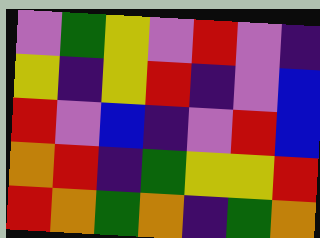[["violet", "green", "yellow", "violet", "red", "violet", "indigo"], ["yellow", "indigo", "yellow", "red", "indigo", "violet", "blue"], ["red", "violet", "blue", "indigo", "violet", "red", "blue"], ["orange", "red", "indigo", "green", "yellow", "yellow", "red"], ["red", "orange", "green", "orange", "indigo", "green", "orange"]]